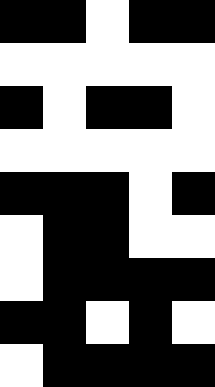[["black", "black", "white", "black", "black"], ["white", "white", "white", "white", "white"], ["black", "white", "black", "black", "white"], ["white", "white", "white", "white", "white"], ["black", "black", "black", "white", "black"], ["white", "black", "black", "white", "white"], ["white", "black", "black", "black", "black"], ["black", "black", "white", "black", "white"], ["white", "black", "black", "black", "black"]]